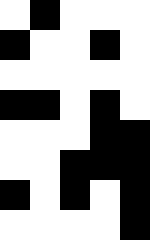[["white", "black", "white", "white", "white"], ["black", "white", "white", "black", "white"], ["white", "white", "white", "white", "white"], ["black", "black", "white", "black", "white"], ["white", "white", "white", "black", "black"], ["white", "white", "black", "black", "black"], ["black", "white", "black", "white", "black"], ["white", "white", "white", "white", "black"]]